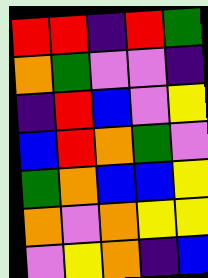[["red", "red", "indigo", "red", "green"], ["orange", "green", "violet", "violet", "indigo"], ["indigo", "red", "blue", "violet", "yellow"], ["blue", "red", "orange", "green", "violet"], ["green", "orange", "blue", "blue", "yellow"], ["orange", "violet", "orange", "yellow", "yellow"], ["violet", "yellow", "orange", "indigo", "blue"]]